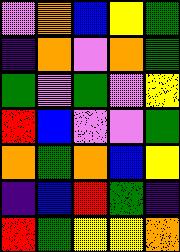[["violet", "orange", "blue", "yellow", "green"], ["indigo", "orange", "violet", "orange", "green"], ["green", "violet", "green", "violet", "yellow"], ["red", "blue", "violet", "violet", "green"], ["orange", "green", "orange", "blue", "yellow"], ["indigo", "blue", "red", "green", "indigo"], ["red", "green", "yellow", "yellow", "orange"]]